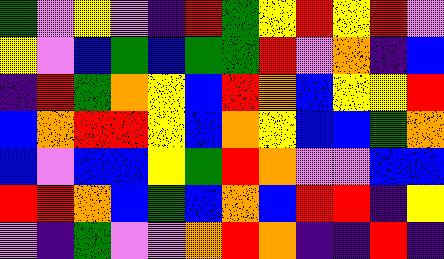[["green", "violet", "yellow", "violet", "indigo", "red", "green", "yellow", "red", "yellow", "red", "violet"], ["yellow", "violet", "blue", "green", "blue", "green", "green", "red", "violet", "orange", "indigo", "blue"], ["indigo", "red", "green", "orange", "yellow", "blue", "red", "orange", "blue", "yellow", "yellow", "red"], ["blue", "orange", "red", "red", "yellow", "blue", "orange", "yellow", "blue", "blue", "green", "orange"], ["blue", "violet", "blue", "blue", "yellow", "green", "red", "orange", "violet", "violet", "blue", "blue"], ["red", "red", "orange", "blue", "green", "blue", "orange", "blue", "red", "red", "indigo", "yellow"], ["violet", "indigo", "green", "violet", "violet", "orange", "red", "orange", "indigo", "indigo", "red", "indigo"]]